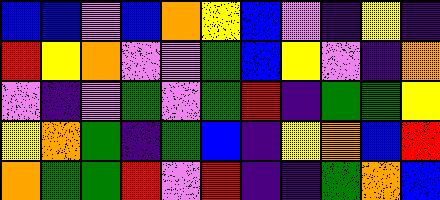[["blue", "blue", "violet", "blue", "orange", "yellow", "blue", "violet", "indigo", "yellow", "indigo"], ["red", "yellow", "orange", "violet", "violet", "green", "blue", "yellow", "violet", "indigo", "orange"], ["violet", "indigo", "violet", "green", "violet", "green", "red", "indigo", "green", "green", "yellow"], ["yellow", "orange", "green", "indigo", "green", "blue", "indigo", "yellow", "orange", "blue", "red"], ["orange", "green", "green", "red", "violet", "red", "indigo", "indigo", "green", "orange", "blue"]]